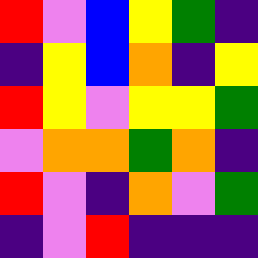[["red", "violet", "blue", "yellow", "green", "indigo"], ["indigo", "yellow", "blue", "orange", "indigo", "yellow"], ["red", "yellow", "violet", "yellow", "yellow", "green"], ["violet", "orange", "orange", "green", "orange", "indigo"], ["red", "violet", "indigo", "orange", "violet", "green"], ["indigo", "violet", "red", "indigo", "indigo", "indigo"]]